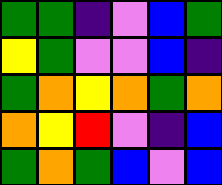[["green", "green", "indigo", "violet", "blue", "green"], ["yellow", "green", "violet", "violet", "blue", "indigo"], ["green", "orange", "yellow", "orange", "green", "orange"], ["orange", "yellow", "red", "violet", "indigo", "blue"], ["green", "orange", "green", "blue", "violet", "blue"]]